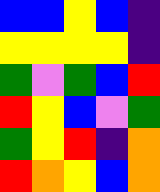[["blue", "blue", "yellow", "blue", "indigo"], ["yellow", "yellow", "yellow", "yellow", "indigo"], ["green", "violet", "green", "blue", "red"], ["red", "yellow", "blue", "violet", "green"], ["green", "yellow", "red", "indigo", "orange"], ["red", "orange", "yellow", "blue", "orange"]]